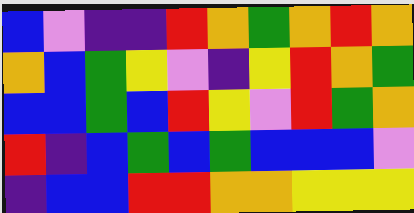[["blue", "violet", "indigo", "indigo", "red", "orange", "green", "orange", "red", "orange"], ["orange", "blue", "green", "yellow", "violet", "indigo", "yellow", "red", "orange", "green"], ["blue", "blue", "green", "blue", "red", "yellow", "violet", "red", "green", "orange"], ["red", "indigo", "blue", "green", "blue", "green", "blue", "blue", "blue", "violet"], ["indigo", "blue", "blue", "red", "red", "orange", "orange", "yellow", "yellow", "yellow"]]